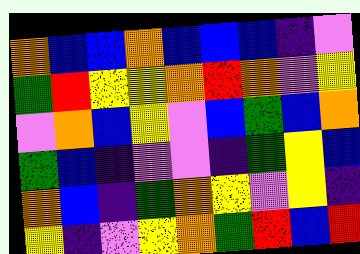[["orange", "blue", "blue", "orange", "blue", "blue", "blue", "indigo", "violet"], ["green", "red", "yellow", "yellow", "orange", "red", "orange", "violet", "yellow"], ["violet", "orange", "blue", "yellow", "violet", "blue", "green", "blue", "orange"], ["green", "blue", "indigo", "violet", "violet", "indigo", "green", "yellow", "blue"], ["orange", "blue", "indigo", "green", "orange", "yellow", "violet", "yellow", "indigo"], ["yellow", "indigo", "violet", "yellow", "orange", "green", "red", "blue", "red"]]